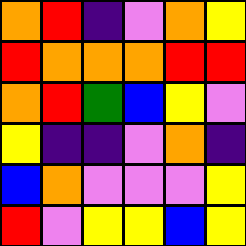[["orange", "red", "indigo", "violet", "orange", "yellow"], ["red", "orange", "orange", "orange", "red", "red"], ["orange", "red", "green", "blue", "yellow", "violet"], ["yellow", "indigo", "indigo", "violet", "orange", "indigo"], ["blue", "orange", "violet", "violet", "violet", "yellow"], ["red", "violet", "yellow", "yellow", "blue", "yellow"]]